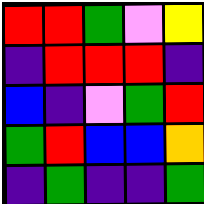[["red", "red", "green", "violet", "yellow"], ["indigo", "red", "red", "red", "indigo"], ["blue", "indigo", "violet", "green", "red"], ["green", "red", "blue", "blue", "orange"], ["indigo", "green", "indigo", "indigo", "green"]]